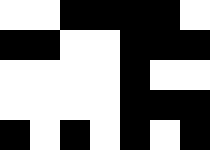[["white", "white", "black", "black", "black", "black", "white"], ["black", "black", "white", "white", "black", "black", "black"], ["white", "white", "white", "white", "black", "white", "white"], ["white", "white", "white", "white", "black", "black", "black"], ["black", "white", "black", "white", "black", "white", "black"]]